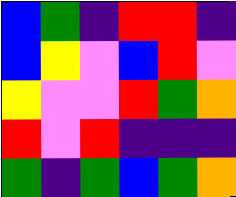[["blue", "green", "indigo", "red", "red", "indigo"], ["blue", "yellow", "violet", "blue", "red", "violet"], ["yellow", "violet", "violet", "red", "green", "orange"], ["red", "violet", "red", "indigo", "indigo", "indigo"], ["green", "indigo", "green", "blue", "green", "orange"]]